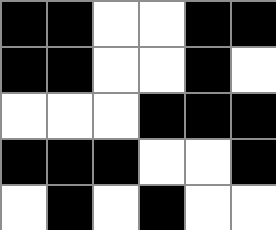[["black", "black", "white", "white", "black", "black"], ["black", "black", "white", "white", "black", "white"], ["white", "white", "white", "black", "black", "black"], ["black", "black", "black", "white", "white", "black"], ["white", "black", "white", "black", "white", "white"]]